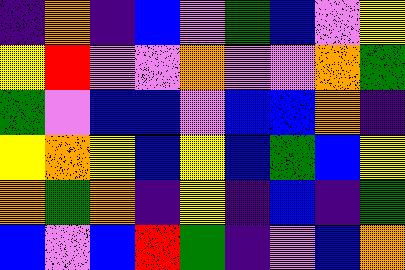[["indigo", "orange", "indigo", "blue", "violet", "green", "blue", "violet", "yellow"], ["yellow", "red", "violet", "violet", "orange", "violet", "violet", "orange", "green"], ["green", "violet", "blue", "blue", "violet", "blue", "blue", "orange", "indigo"], ["yellow", "orange", "yellow", "blue", "yellow", "blue", "green", "blue", "yellow"], ["orange", "green", "orange", "indigo", "yellow", "indigo", "blue", "indigo", "green"], ["blue", "violet", "blue", "red", "green", "indigo", "violet", "blue", "orange"]]